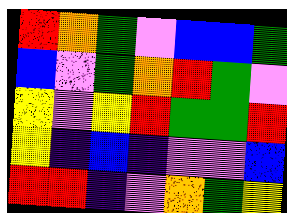[["red", "orange", "green", "violet", "blue", "blue", "green"], ["blue", "violet", "green", "orange", "red", "green", "violet"], ["yellow", "violet", "yellow", "red", "green", "green", "red"], ["yellow", "indigo", "blue", "indigo", "violet", "violet", "blue"], ["red", "red", "indigo", "violet", "orange", "green", "yellow"]]